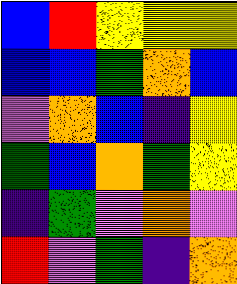[["blue", "red", "yellow", "yellow", "yellow"], ["blue", "blue", "green", "orange", "blue"], ["violet", "orange", "blue", "indigo", "yellow"], ["green", "blue", "orange", "green", "yellow"], ["indigo", "green", "violet", "orange", "violet"], ["red", "violet", "green", "indigo", "orange"]]